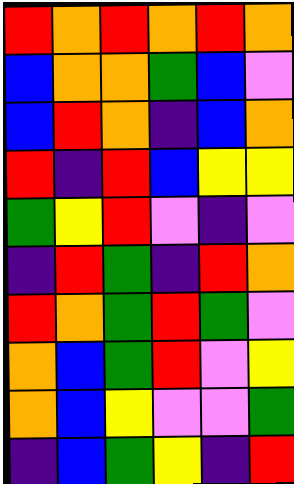[["red", "orange", "red", "orange", "red", "orange"], ["blue", "orange", "orange", "green", "blue", "violet"], ["blue", "red", "orange", "indigo", "blue", "orange"], ["red", "indigo", "red", "blue", "yellow", "yellow"], ["green", "yellow", "red", "violet", "indigo", "violet"], ["indigo", "red", "green", "indigo", "red", "orange"], ["red", "orange", "green", "red", "green", "violet"], ["orange", "blue", "green", "red", "violet", "yellow"], ["orange", "blue", "yellow", "violet", "violet", "green"], ["indigo", "blue", "green", "yellow", "indigo", "red"]]